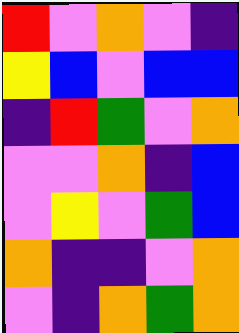[["red", "violet", "orange", "violet", "indigo"], ["yellow", "blue", "violet", "blue", "blue"], ["indigo", "red", "green", "violet", "orange"], ["violet", "violet", "orange", "indigo", "blue"], ["violet", "yellow", "violet", "green", "blue"], ["orange", "indigo", "indigo", "violet", "orange"], ["violet", "indigo", "orange", "green", "orange"]]